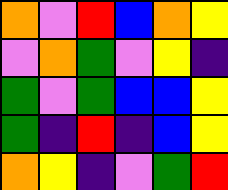[["orange", "violet", "red", "blue", "orange", "yellow"], ["violet", "orange", "green", "violet", "yellow", "indigo"], ["green", "violet", "green", "blue", "blue", "yellow"], ["green", "indigo", "red", "indigo", "blue", "yellow"], ["orange", "yellow", "indigo", "violet", "green", "red"]]